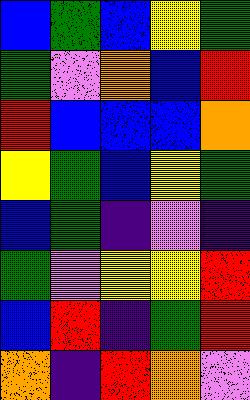[["blue", "green", "blue", "yellow", "green"], ["green", "violet", "orange", "blue", "red"], ["red", "blue", "blue", "blue", "orange"], ["yellow", "green", "blue", "yellow", "green"], ["blue", "green", "indigo", "violet", "indigo"], ["green", "violet", "yellow", "yellow", "red"], ["blue", "red", "indigo", "green", "red"], ["orange", "indigo", "red", "orange", "violet"]]